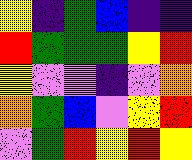[["yellow", "indigo", "green", "blue", "indigo", "indigo"], ["red", "green", "green", "green", "yellow", "red"], ["yellow", "violet", "violet", "indigo", "violet", "orange"], ["orange", "green", "blue", "violet", "yellow", "red"], ["violet", "green", "red", "yellow", "red", "yellow"]]